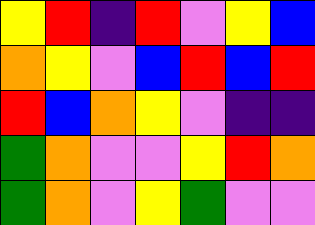[["yellow", "red", "indigo", "red", "violet", "yellow", "blue"], ["orange", "yellow", "violet", "blue", "red", "blue", "red"], ["red", "blue", "orange", "yellow", "violet", "indigo", "indigo"], ["green", "orange", "violet", "violet", "yellow", "red", "orange"], ["green", "orange", "violet", "yellow", "green", "violet", "violet"]]